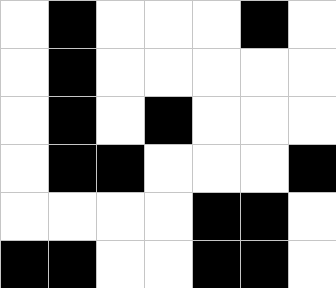[["white", "black", "white", "white", "white", "black", "white"], ["white", "black", "white", "white", "white", "white", "white"], ["white", "black", "white", "black", "white", "white", "white"], ["white", "black", "black", "white", "white", "white", "black"], ["white", "white", "white", "white", "black", "black", "white"], ["black", "black", "white", "white", "black", "black", "white"]]